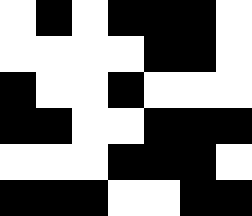[["white", "black", "white", "black", "black", "black", "white"], ["white", "white", "white", "white", "black", "black", "white"], ["black", "white", "white", "black", "white", "white", "white"], ["black", "black", "white", "white", "black", "black", "black"], ["white", "white", "white", "black", "black", "black", "white"], ["black", "black", "black", "white", "white", "black", "black"]]